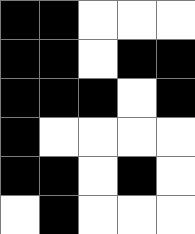[["black", "black", "white", "white", "white"], ["black", "black", "white", "black", "black"], ["black", "black", "black", "white", "black"], ["black", "white", "white", "white", "white"], ["black", "black", "white", "black", "white"], ["white", "black", "white", "white", "white"]]